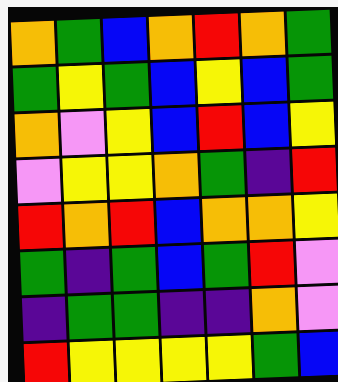[["orange", "green", "blue", "orange", "red", "orange", "green"], ["green", "yellow", "green", "blue", "yellow", "blue", "green"], ["orange", "violet", "yellow", "blue", "red", "blue", "yellow"], ["violet", "yellow", "yellow", "orange", "green", "indigo", "red"], ["red", "orange", "red", "blue", "orange", "orange", "yellow"], ["green", "indigo", "green", "blue", "green", "red", "violet"], ["indigo", "green", "green", "indigo", "indigo", "orange", "violet"], ["red", "yellow", "yellow", "yellow", "yellow", "green", "blue"]]